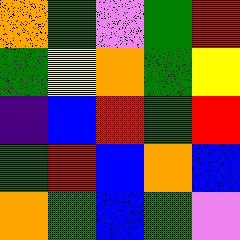[["orange", "green", "violet", "green", "red"], ["green", "yellow", "orange", "green", "yellow"], ["indigo", "blue", "red", "green", "red"], ["green", "red", "blue", "orange", "blue"], ["orange", "green", "blue", "green", "violet"]]